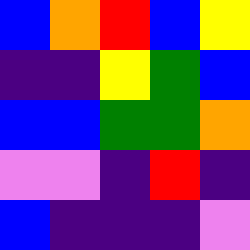[["blue", "orange", "red", "blue", "yellow"], ["indigo", "indigo", "yellow", "green", "blue"], ["blue", "blue", "green", "green", "orange"], ["violet", "violet", "indigo", "red", "indigo"], ["blue", "indigo", "indigo", "indigo", "violet"]]